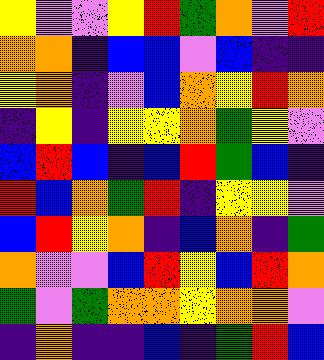[["yellow", "violet", "violet", "yellow", "red", "green", "orange", "violet", "red"], ["orange", "orange", "indigo", "blue", "blue", "violet", "blue", "indigo", "indigo"], ["yellow", "orange", "indigo", "violet", "blue", "orange", "yellow", "red", "orange"], ["indigo", "yellow", "indigo", "yellow", "yellow", "orange", "green", "yellow", "violet"], ["blue", "red", "blue", "indigo", "blue", "red", "green", "blue", "indigo"], ["red", "blue", "orange", "green", "red", "indigo", "yellow", "yellow", "violet"], ["blue", "red", "yellow", "orange", "indigo", "blue", "orange", "indigo", "green"], ["orange", "violet", "violet", "blue", "red", "yellow", "blue", "red", "orange"], ["green", "violet", "green", "orange", "orange", "yellow", "orange", "orange", "violet"], ["indigo", "orange", "indigo", "indigo", "blue", "indigo", "green", "red", "blue"]]